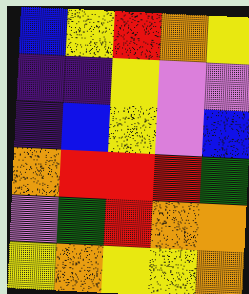[["blue", "yellow", "red", "orange", "yellow"], ["indigo", "indigo", "yellow", "violet", "violet"], ["indigo", "blue", "yellow", "violet", "blue"], ["orange", "red", "red", "red", "green"], ["violet", "green", "red", "orange", "orange"], ["yellow", "orange", "yellow", "yellow", "orange"]]